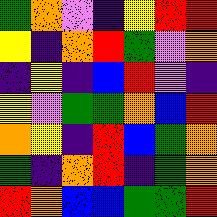[["green", "orange", "violet", "indigo", "yellow", "red", "red"], ["yellow", "indigo", "orange", "red", "green", "violet", "orange"], ["indigo", "yellow", "indigo", "blue", "red", "violet", "indigo"], ["yellow", "violet", "green", "green", "orange", "blue", "red"], ["orange", "yellow", "indigo", "red", "blue", "green", "orange"], ["green", "indigo", "orange", "red", "indigo", "green", "orange"], ["red", "orange", "blue", "blue", "green", "green", "red"]]